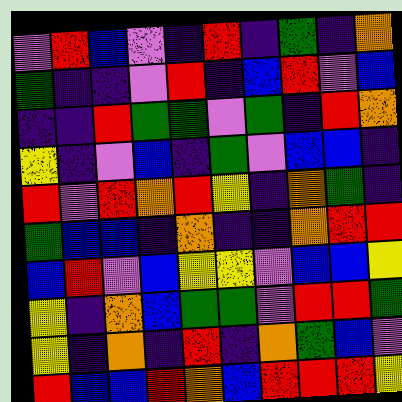[["violet", "red", "blue", "violet", "indigo", "red", "indigo", "green", "indigo", "orange"], ["green", "indigo", "indigo", "violet", "red", "indigo", "blue", "red", "violet", "blue"], ["indigo", "indigo", "red", "green", "green", "violet", "green", "indigo", "red", "orange"], ["yellow", "indigo", "violet", "blue", "indigo", "green", "violet", "blue", "blue", "indigo"], ["red", "violet", "red", "orange", "red", "yellow", "indigo", "orange", "green", "indigo"], ["green", "blue", "blue", "indigo", "orange", "indigo", "indigo", "orange", "red", "red"], ["blue", "red", "violet", "blue", "yellow", "yellow", "violet", "blue", "blue", "yellow"], ["yellow", "indigo", "orange", "blue", "green", "green", "violet", "red", "red", "green"], ["yellow", "indigo", "orange", "indigo", "red", "indigo", "orange", "green", "blue", "violet"], ["red", "blue", "blue", "red", "orange", "blue", "red", "red", "red", "yellow"]]